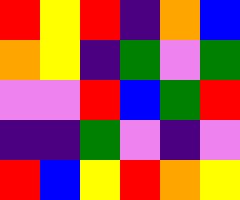[["red", "yellow", "red", "indigo", "orange", "blue"], ["orange", "yellow", "indigo", "green", "violet", "green"], ["violet", "violet", "red", "blue", "green", "red"], ["indigo", "indigo", "green", "violet", "indigo", "violet"], ["red", "blue", "yellow", "red", "orange", "yellow"]]